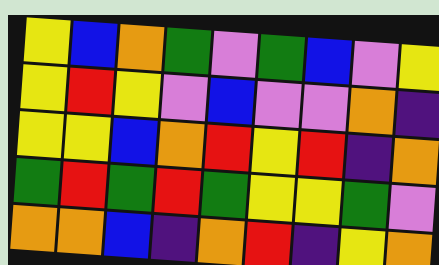[["yellow", "blue", "orange", "green", "violet", "green", "blue", "violet", "yellow"], ["yellow", "red", "yellow", "violet", "blue", "violet", "violet", "orange", "indigo"], ["yellow", "yellow", "blue", "orange", "red", "yellow", "red", "indigo", "orange"], ["green", "red", "green", "red", "green", "yellow", "yellow", "green", "violet"], ["orange", "orange", "blue", "indigo", "orange", "red", "indigo", "yellow", "orange"]]